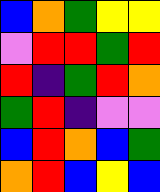[["blue", "orange", "green", "yellow", "yellow"], ["violet", "red", "red", "green", "red"], ["red", "indigo", "green", "red", "orange"], ["green", "red", "indigo", "violet", "violet"], ["blue", "red", "orange", "blue", "green"], ["orange", "red", "blue", "yellow", "blue"]]